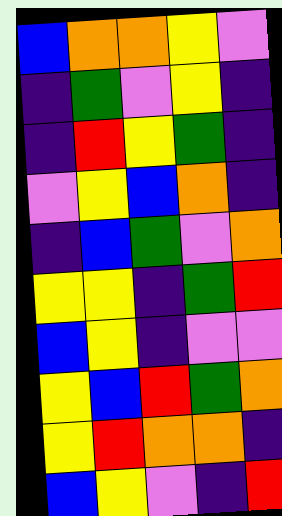[["blue", "orange", "orange", "yellow", "violet"], ["indigo", "green", "violet", "yellow", "indigo"], ["indigo", "red", "yellow", "green", "indigo"], ["violet", "yellow", "blue", "orange", "indigo"], ["indigo", "blue", "green", "violet", "orange"], ["yellow", "yellow", "indigo", "green", "red"], ["blue", "yellow", "indigo", "violet", "violet"], ["yellow", "blue", "red", "green", "orange"], ["yellow", "red", "orange", "orange", "indigo"], ["blue", "yellow", "violet", "indigo", "red"]]